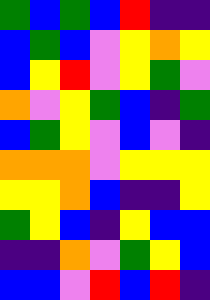[["green", "blue", "green", "blue", "red", "indigo", "indigo"], ["blue", "green", "blue", "violet", "yellow", "orange", "yellow"], ["blue", "yellow", "red", "violet", "yellow", "green", "violet"], ["orange", "violet", "yellow", "green", "blue", "indigo", "green"], ["blue", "green", "yellow", "violet", "blue", "violet", "indigo"], ["orange", "orange", "orange", "violet", "yellow", "yellow", "yellow"], ["yellow", "yellow", "orange", "blue", "indigo", "indigo", "yellow"], ["green", "yellow", "blue", "indigo", "yellow", "blue", "blue"], ["indigo", "indigo", "orange", "violet", "green", "yellow", "blue"], ["blue", "blue", "violet", "red", "blue", "red", "indigo"]]